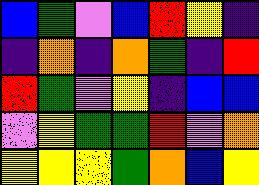[["blue", "green", "violet", "blue", "red", "yellow", "indigo"], ["indigo", "orange", "indigo", "orange", "green", "indigo", "red"], ["red", "green", "violet", "yellow", "indigo", "blue", "blue"], ["violet", "yellow", "green", "green", "red", "violet", "orange"], ["yellow", "yellow", "yellow", "green", "orange", "blue", "yellow"]]